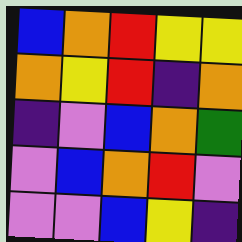[["blue", "orange", "red", "yellow", "yellow"], ["orange", "yellow", "red", "indigo", "orange"], ["indigo", "violet", "blue", "orange", "green"], ["violet", "blue", "orange", "red", "violet"], ["violet", "violet", "blue", "yellow", "indigo"]]